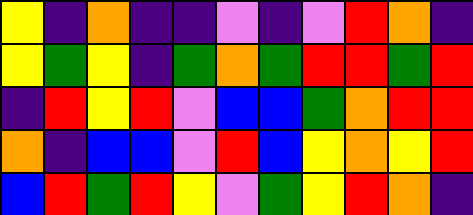[["yellow", "indigo", "orange", "indigo", "indigo", "violet", "indigo", "violet", "red", "orange", "indigo"], ["yellow", "green", "yellow", "indigo", "green", "orange", "green", "red", "red", "green", "red"], ["indigo", "red", "yellow", "red", "violet", "blue", "blue", "green", "orange", "red", "red"], ["orange", "indigo", "blue", "blue", "violet", "red", "blue", "yellow", "orange", "yellow", "red"], ["blue", "red", "green", "red", "yellow", "violet", "green", "yellow", "red", "orange", "indigo"]]